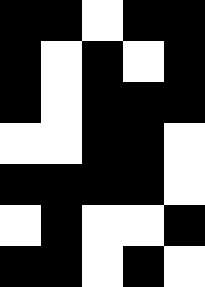[["black", "black", "white", "black", "black"], ["black", "white", "black", "white", "black"], ["black", "white", "black", "black", "black"], ["white", "white", "black", "black", "white"], ["black", "black", "black", "black", "white"], ["white", "black", "white", "white", "black"], ["black", "black", "white", "black", "white"]]